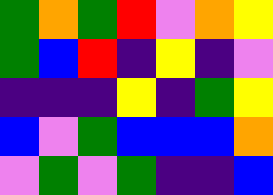[["green", "orange", "green", "red", "violet", "orange", "yellow"], ["green", "blue", "red", "indigo", "yellow", "indigo", "violet"], ["indigo", "indigo", "indigo", "yellow", "indigo", "green", "yellow"], ["blue", "violet", "green", "blue", "blue", "blue", "orange"], ["violet", "green", "violet", "green", "indigo", "indigo", "blue"]]